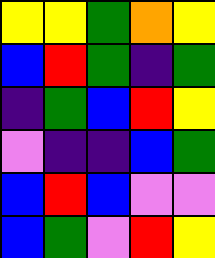[["yellow", "yellow", "green", "orange", "yellow"], ["blue", "red", "green", "indigo", "green"], ["indigo", "green", "blue", "red", "yellow"], ["violet", "indigo", "indigo", "blue", "green"], ["blue", "red", "blue", "violet", "violet"], ["blue", "green", "violet", "red", "yellow"]]